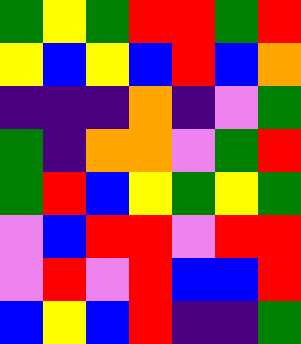[["green", "yellow", "green", "red", "red", "green", "red"], ["yellow", "blue", "yellow", "blue", "red", "blue", "orange"], ["indigo", "indigo", "indigo", "orange", "indigo", "violet", "green"], ["green", "indigo", "orange", "orange", "violet", "green", "red"], ["green", "red", "blue", "yellow", "green", "yellow", "green"], ["violet", "blue", "red", "red", "violet", "red", "red"], ["violet", "red", "violet", "red", "blue", "blue", "red"], ["blue", "yellow", "blue", "red", "indigo", "indigo", "green"]]